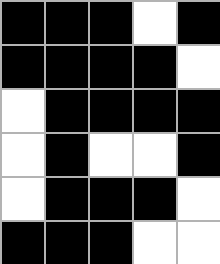[["black", "black", "black", "white", "black"], ["black", "black", "black", "black", "white"], ["white", "black", "black", "black", "black"], ["white", "black", "white", "white", "black"], ["white", "black", "black", "black", "white"], ["black", "black", "black", "white", "white"]]